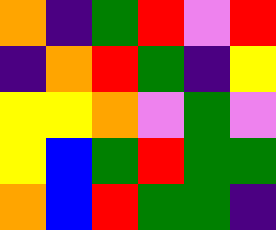[["orange", "indigo", "green", "red", "violet", "red"], ["indigo", "orange", "red", "green", "indigo", "yellow"], ["yellow", "yellow", "orange", "violet", "green", "violet"], ["yellow", "blue", "green", "red", "green", "green"], ["orange", "blue", "red", "green", "green", "indigo"]]